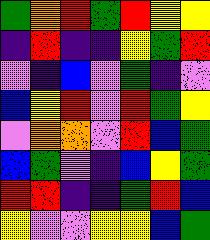[["green", "orange", "red", "green", "red", "yellow", "yellow"], ["indigo", "red", "indigo", "indigo", "yellow", "green", "red"], ["violet", "indigo", "blue", "violet", "green", "indigo", "violet"], ["blue", "yellow", "red", "violet", "red", "green", "yellow"], ["violet", "orange", "orange", "violet", "red", "blue", "green"], ["blue", "green", "violet", "indigo", "blue", "yellow", "green"], ["red", "red", "indigo", "indigo", "green", "red", "blue"], ["yellow", "violet", "violet", "yellow", "yellow", "blue", "green"]]